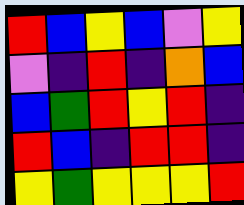[["red", "blue", "yellow", "blue", "violet", "yellow"], ["violet", "indigo", "red", "indigo", "orange", "blue"], ["blue", "green", "red", "yellow", "red", "indigo"], ["red", "blue", "indigo", "red", "red", "indigo"], ["yellow", "green", "yellow", "yellow", "yellow", "red"]]